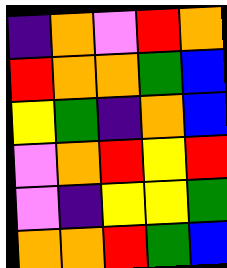[["indigo", "orange", "violet", "red", "orange"], ["red", "orange", "orange", "green", "blue"], ["yellow", "green", "indigo", "orange", "blue"], ["violet", "orange", "red", "yellow", "red"], ["violet", "indigo", "yellow", "yellow", "green"], ["orange", "orange", "red", "green", "blue"]]